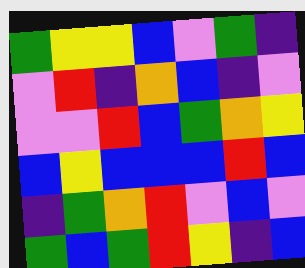[["green", "yellow", "yellow", "blue", "violet", "green", "indigo"], ["violet", "red", "indigo", "orange", "blue", "indigo", "violet"], ["violet", "violet", "red", "blue", "green", "orange", "yellow"], ["blue", "yellow", "blue", "blue", "blue", "red", "blue"], ["indigo", "green", "orange", "red", "violet", "blue", "violet"], ["green", "blue", "green", "red", "yellow", "indigo", "blue"]]